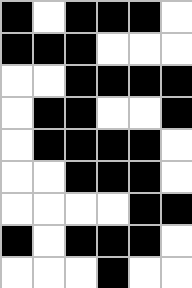[["black", "white", "black", "black", "black", "white"], ["black", "black", "black", "white", "white", "white"], ["white", "white", "black", "black", "black", "black"], ["white", "black", "black", "white", "white", "black"], ["white", "black", "black", "black", "black", "white"], ["white", "white", "black", "black", "black", "white"], ["white", "white", "white", "white", "black", "black"], ["black", "white", "black", "black", "black", "white"], ["white", "white", "white", "black", "white", "white"]]